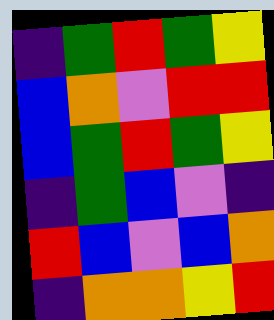[["indigo", "green", "red", "green", "yellow"], ["blue", "orange", "violet", "red", "red"], ["blue", "green", "red", "green", "yellow"], ["indigo", "green", "blue", "violet", "indigo"], ["red", "blue", "violet", "blue", "orange"], ["indigo", "orange", "orange", "yellow", "red"]]